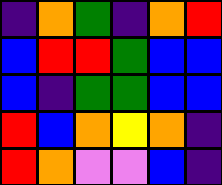[["indigo", "orange", "green", "indigo", "orange", "red"], ["blue", "red", "red", "green", "blue", "blue"], ["blue", "indigo", "green", "green", "blue", "blue"], ["red", "blue", "orange", "yellow", "orange", "indigo"], ["red", "orange", "violet", "violet", "blue", "indigo"]]